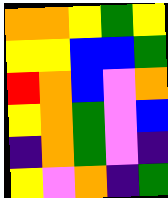[["orange", "orange", "yellow", "green", "yellow"], ["yellow", "yellow", "blue", "blue", "green"], ["red", "orange", "blue", "violet", "orange"], ["yellow", "orange", "green", "violet", "blue"], ["indigo", "orange", "green", "violet", "indigo"], ["yellow", "violet", "orange", "indigo", "green"]]